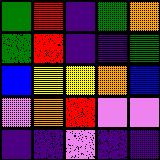[["green", "red", "indigo", "green", "orange"], ["green", "red", "indigo", "indigo", "green"], ["blue", "yellow", "yellow", "orange", "blue"], ["violet", "orange", "red", "violet", "violet"], ["indigo", "indigo", "violet", "indigo", "indigo"]]